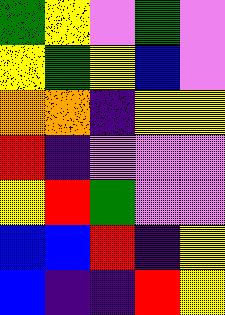[["green", "yellow", "violet", "green", "violet"], ["yellow", "green", "yellow", "blue", "violet"], ["orange", "orange", "indigo", "yellow", "yellow"], ["red", "indigo", "violet", "violet", "violet"], ["yellow", "red", "green", "violet", "violet"], ["blue", "blue", "red", "indigo", "yellow"], ["blue", "indigo", "indigo", "red", "yellow"]]